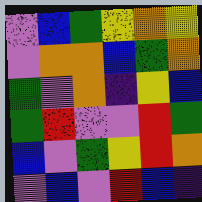[["violet", "blue", "green", "yellow", "orange", "yellow"], ["violet", "orange", "orange", "blue", "green", "orange"], ["green", "violet", "orange", "indigo", "yellow", "blue"], ["green", "red", "violet", "violet", "red", "green"], ["blue", "violet", "green", "yellow", "red", "orange"], ["violet", "blue", "violet", "red", "blue", "indigo"]]